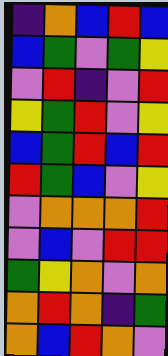[["indigo", "orange", "blue", "red", "blue"], ["blue", "green", "violet", "green", "yellow"], ["violet", "red", "indigo", "violet", "red"], ["yellow", "green", "red", "violet", "yellow"], ["blue", "green", "red", "blue", "red"], ["red", "green", "blue", "violet", "yellow"], ["violet", "orange", "orange", "orange", "red"], ["violet", "blue", "violet", "red", "red"], ["green", "yellow", "orange", "violet", "orange"], ["orange", "red", "orange", "indigo", "green"], ["orange", "blue", "red", "orange", "violet"]]